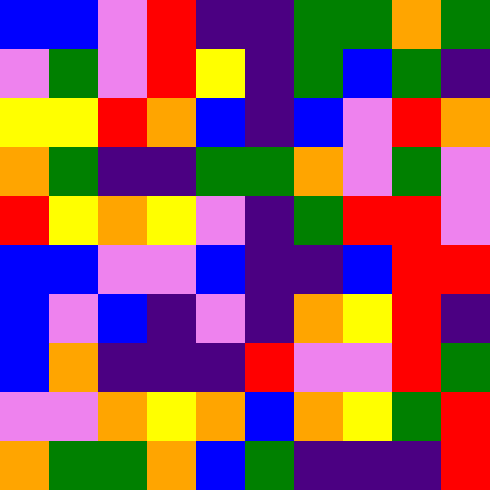[["blue", "blue", "violet", "red", "indigo", "indigo", "green", "green", "orange", "green"], ["violet", "green", "violet", "red", "yellow", "indigo", "green", "blue", "green", "indigo"], ["yellow", "yellow", "red", "orange", "blue", "indigo", "blue", "violet", "red", "orange"], ["orange", "green", "indigo", "indigo", "green", "green", "orange", "violet", "green", "violet"], ["red", "yellow", "orange", "yellow", "violet", "indigo", "green", "red", "red", "violet"], ["blue", "blue", "violet", "violet", "blue", "indigo", "indigo", "blue", "red", "red"], ["blue", "violet", "blue", "indigo", "violet", "indigo", "orange", "yellow", "red", "indigo"], ["blue", "orange", "indigo", "indigo", "indigo", "red", "violet", "violet", "red", "green"], ["violet", "violet", "orange", "yellow", "orange", "blue", "orange", "yellow", "green", "red"], ["orange", "green", "green", "orange", "blue", "green", "indigo", "indigo", "indigo", "red"]]